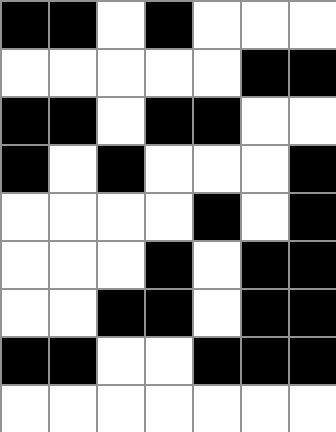[["black", "black", "white", "black", "white", "white", "white"], ["white", "white", "white", "white", "white", "black", "black"], ["black", "black", "white", "black", "black", "white", "white"], ["black", "white", "black", "white", "white", "white", "black"], ["white", "white", "white", "white", "black", "white", "black"], ["white", "white", "white", "black", "white", "black", "black"], ["white", "white", "black", "black", "white", "black", "black"], ["black", "black", "white", "white", "black", "black", "black"], ["white", "white", "white", "white", "white", "white", "white"]]